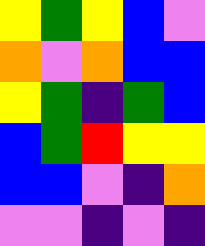[["yellow", "green", "yellow", "blue", "violet"], ["orange", "violet", "orange", "blue", "blue"], ["yellow", "green", "indigo", "green", "blue"], ["blue", "green", "red", "yellow", "yellow"], ["blue", "blue", "violet", "indigo", "orange"], ["violet", "violet", "indigo", "violet", "indigo"]]